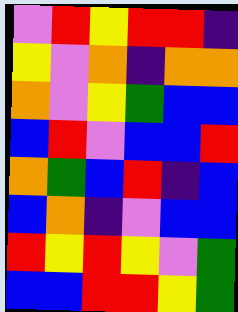[["violet", "red", "yellow", "red", "red", "indigo"], ["yellow", "violet", "orange", "indigo", "orange", "orange"], ["orange", "violet", "yellow", "green", "blue", "blue"], ["blue", "red", "violet", "blue", "blue", "red"], ["orange", "green", "blue", "red", "indigo", "blue"], ["blue", "orange", "indigo", "violet", "blue", "blue"], ["red", "yellow", "red", "yellow", "violet", "green"], ["blue", "blue", "red", "red", "yellow", "green"]]